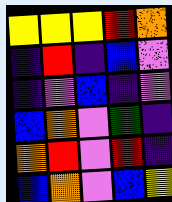[["yellow", "yellow", "yellow", "red", "orange"], ["indigo", "red", "indigo", "blue", "violet"], ["indigo", "violet", "blue", "indigo", "violet"], ["blue", "orange", "violet", "green", "indigo"], ["orange", "red", "violet", "red", "indigo"], ["blue", "orange", "violet", "blue", "yellow"]]